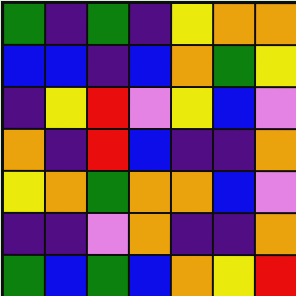[["green", "indigo", "green", "indigo", "yellow", "orange", "orange"], ["blue", "blue", "indigo", "blue", "orange", "green", "yellow"], ["indigo", "yellow", "red", "violet", "yellow", "blue", "violet"], ["orange", "indigo", "red", "blue", "indigo", "indigo", "orange"], ["yellow", "orange", "green", "orange", "orange", "blue", "violet"], ["indigo", "indigo", "violet", "orange", "indigo", "indigo", "orange"], ["green", "blue", "green", "blue", "orange", "yellow", "red"]]